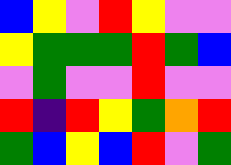[["blue", "yellow", "violet", "red", "yellow", "violet", "violet"], ["yellow", "green", "green", "green", "red", "green", "blue"], ["violet", "green", "violet", "violet", "red", "violet", "violet"], ["red", "indigo", "red", "yellow", "green", "orange", "red"], ["green", "blue", "yellow", "blue", "red", "violet", "green"]]